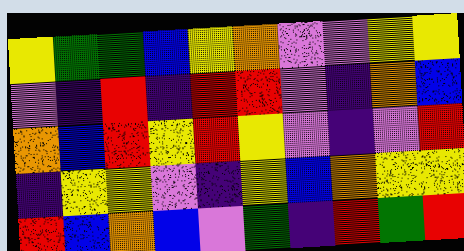[["yellow", "green", "green", "blue", "yellow", "orange", "violet", "violet", "yellow", "yellow"], ["violet", "indigo", "red", "indigo", "red", "red", "violet", "indigo", "orange", "blue"], ["orange", "blue", "red", "yellow", "red", "yellow", "violet", "indigo", "violet", "red"], ["indigo", "yellow", "yellow", "violet", "indigo", "yellow", "blue", "orange", "yellow", "yellow"], ["red", "blue", "orange", "blue", "violet", "green", "indigo", "red", "green", "red"]]